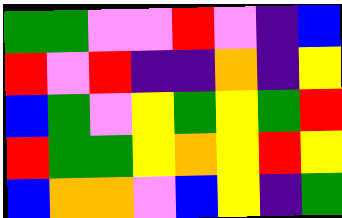[["green", "green", "violet", "violet", "red", "violet", "indigo", "blue"], ["red", "violet", "red", "indigo", "indigo", "orange", "indigo", "yellow"], ["blue", "green", "violet", "yellow", "green", "yellow", "green", "red"], ["red", "green", "green", "yellow", "orange", "yellow", "red", "yellow"], ["blue", "orange", "orange", "violet", "blue", "yellow", "indigo", "green"]]